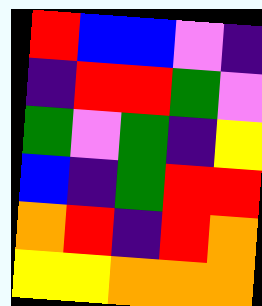[["red", "blue", "blue", "violet", "indigo"], ["indigo", "red", "red", "green", "violet"], ["green", "violet", "green", "indigo", "yellow"], ["blue", "indigo", "green", "red", "red"], ["orange", "red", "indigo", "red", "orange"], ["yellow", "yellow", "orange", "orange", "orange"]]